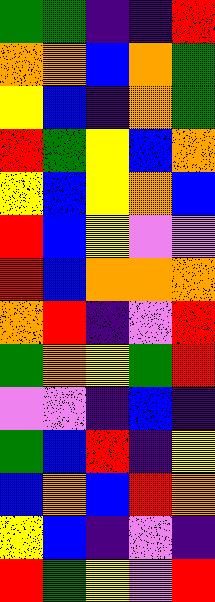[["green", "green", "indigo", "indigo", "red"], ["orange", "orange", "blue", "orange", "green"], ["yellow", "blue", "indigo", "orange", "green"], ["red", "green", "yellow", "blue", "orange"], ["yellow", "blue", "yellow", "orange", "blue"], ["red", "blue", "yellow", "violet", "violet"], ["red", "blue", "orange", "orange", "orange"], ["orange", "red", "indigo", "violet", "red"], ["green", "orange", "yellow", "green", "red"], ["violet", "violet", "indigo", "blue", "indigo"], ["green", "blue", "red", "indigo", "yellow"], ["blue", "orange", "blue", "red", "orange"], ["yellow", "blue", "indigo", "violet", "indigo"], ["red", "green", "yellow", "violet", "red"]]